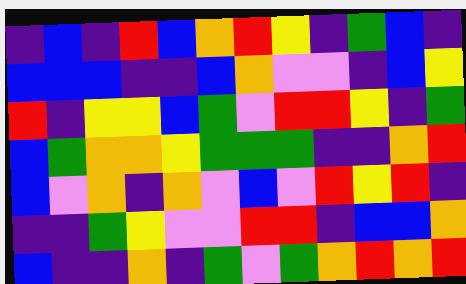[["indigo", "blue", "indigo", "red", "blue", "orange", "red", "yellow", "indigo", "green", "blue", "indigo"], ["blue", "blue", "blue", "indigo", "indigo", "blue", "orange", "violet", "violet", "indigo", "blue", "yellow"], ["red", "indigo", "yellow", "yellow", "blue", "green", "violet", "red", "red", "yellow", "indigo", "green"], ["blue", "green", "orange", "orange", "yellow", "green", "green", "green", "indigo", "indigo", "orange", "red"], ["blue", "violet", "orange", "indigo", "orange", "violet", "blue", "violet", "red", "yellow", "red", "indigo"], ["indigo", "indigo", "green", "yellow", "violet", "violet", "red", "red", "indigo", "blue", "blue", "orange"], ["blue", "indigo", "indigo", "orange", "indigo", "green", "violet", "green", "orange", "red", "orange", "red"]]